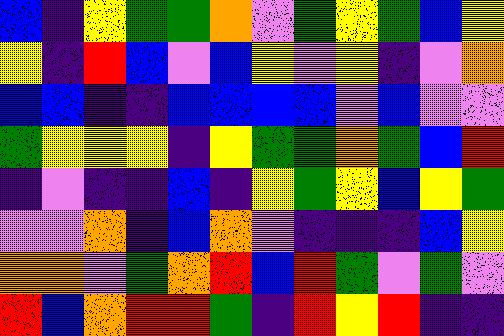[["blue", "indigo", "yellow", "green", "green", "orange", "violet", "green", "yellow", "green", "blue", "yellow"], ["yellow", "indigo", "red", "blue", "violet", "blue", "yellow", "violet", "yellow", "indigo", "violet", "orange"], ["blue", "blue", "indigo", "indigo", "blue", "blue", "blue", "blue", "violet", "blue", "violet", "violet"], ["green", "yellow", "yellow", "yellow", "indigo", "yellow", "green", "green", "orange", "green", "blue", "red"], ["indigo", "violet", "indigo", "indigo", "blue", "indigo", "yellow", "green", "yellow", "blue", "yellow", "green"], ["violet", "violet", "orange", "indigo", "blue", "orange", "violet", "indigo", "indigo", "indigo", "blue", "yellow"], ["orange", "orange", "violet", "green", "orange", "red", "blue", "red", "green", "violet", "green", "violet"], ["red", "blue", "orange", "red", "red", "green", "indigo", "red", "yellow", "red", "indigo", "indigo"]]